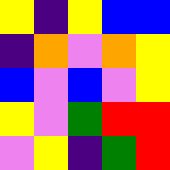[["yellow", "indigo", "yellow", "blue", "blue"], ["indigo", "orange", "violet", "orange", "yellow"], ["blue", "violet", "blue", "violet", "yellow"], ["yellow", "violet", "green", "red", "red"], ["violet", "yellow", "indigo", "green", "red"]]